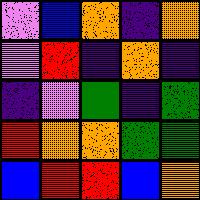[["violet", "blue", "orange", "indigo", "orange"], ["violet", "red", "indigo", "orange", "indigo"], ["indigo", "violet", "green", "indigo", "green"], ["red", "orange", "orange", "green", "green"], ["blue", "red", "red", "blue", "orange"]]